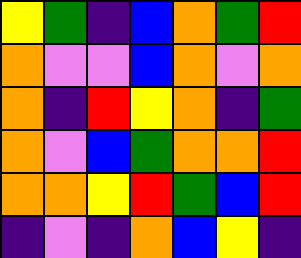[["yellow", "green", "indigo", "blue", "orange", "green", "red"], ["orange", "violet", "violet", "blue", "orange", "violet", "orange"], ["orange", "indigo", "red", "yellow", "orange", "indigo", "green"], ["orange", "violet", "blue", "green", "orange", "orange", "red"], ["orange", "orange", "yellow", "red", "green", "blue", "red"], ["indigo", "violet", "indigo", "orange", "blue", "yellow", "indigo"]]